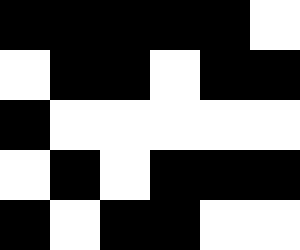[["black", "black", "black", "black", "black", "white"], ["white", "black", "black", "white", "black", "black"], ["black", "white", "white", "white", "white", "white"], ["white", "black", "white", "black", "black", "black"], ["black", "white", "black", "black", "white", "white"]]